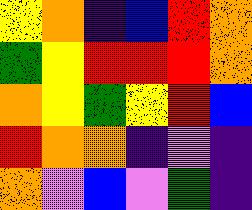[["yellow", "orange", "indigo", "blue", "red", "orange"], ["green", "yellow", "red", "red", "red", "orange"], ["orange", "yellow", "green", "yellow", "red", "blue"], ["red", "orange", "orange", "indigo", "violet", "indigo"], ["orange", "violet", "blue", "violet", "green", "indigo"]]